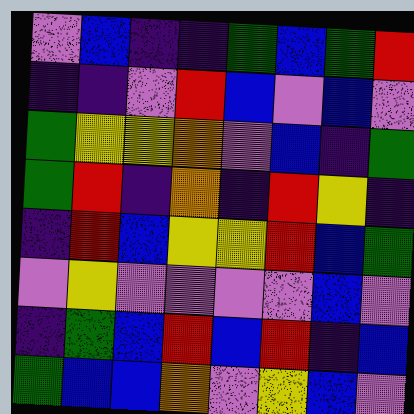[["violet", "blue", "indigo", "indigo", "green", "blue", "green", "red"], ["indigo", "indigo", "violet", "red", "blue", "violet", "blue", "violet"], ["green", "yellow", "yellow", "orange", "violet", "blue", "indigo", "green"], ["green", "red", "indigo", "orange", "indigo", "red", "yellow", "indigo"], ["indigo", "red", "blue", "yellow", "yellow", "red", "blue", "green"], ["violet", "yellow", "violet", "violet", "violet", "violet", "blue", "violet"], ["indigo", "green", "blue", "red", "blue", "red", "indigo", "blue"], ["green", "blue", "blue", "orange", "violet", "yellow", "blue", "violet"]]